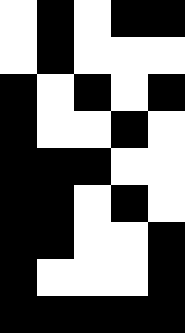[["white", "black", "white", "black", "black"], ["white", "black", "white", "white", "white"], ["black", "white", "black", "white", "black"], ["black", "white", "white", "black", "white"], ["black", "black", "black", "white", "white"], ["black", "black", "white", "black", "white"], ["black", "black", "white", "white", "black"], ["black", "white", "white", "white", "black"], ["black", "black", "black", "black", "black"]]